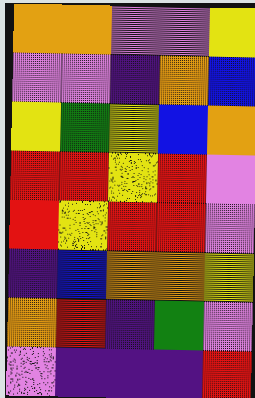[["orange", "orange", "violet", "violet", "yellow"], ["violet", "violet", "indigo", "orange", "blue"], ["yellow", "green", "yellow", "blue", "orange"], ["red", "red", "yellow", "red", "violet"], ["red", "yellow", "red", "red", "violet"], ["indigo", "blue", "orange", "orange", "yellow"], ["orange", "red", "indigo", "green", "violet"], ["violet", "indigo", "indigo", "indigo", "red"]]